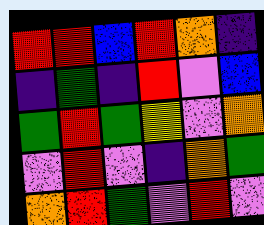[["red", "red", "blue", "red", "orange", "indigo"], ["indigo", "green", "indigo", "red", "violet", "blue"], ["green", "red", "green", "yellow", "violet", "orange"], ["violet", "red", "violet", "indigo", "orange", "green"], ["orange", "red", "green", "violet", "red", "violet"]]